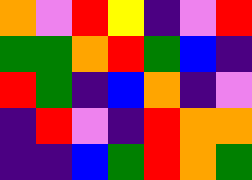[["orange", "violet", "red", "yellow", "indigo", "violet", "red"], ["green", "green", "orange", "red", "green", "blue", "indigo"], ["red", "green", "indigo", "blue", "orange", "indigo", "violet"], ["indigo", "red", "violet", "indigo", "red", "orange", "orange"], ["indigo", "indigo", "blue", "green", "red", "orange", "green"]]